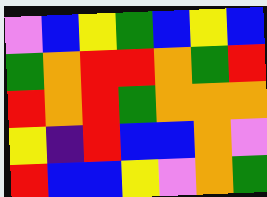[["violet", "blue", "yellow", "green", "blue", "yellow", "blue"], ["green", "orange", "red", "red", "orange", "green", "red"], ["red", "orange", "red", "green", "orange", "orange", "orange"], ["yellow", "indigo", "red", "blue", "blue", "orange", "violet"], ["red", "blue", "blue", "yellow", "violet", "orange", "green"]]